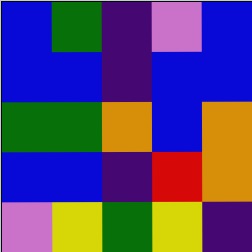[["blue", "green", "indigo", "violet", "blue"], ["blue", "blue", "indigo", "blue", "blue"], ["green", "green", "orange", "blue", "orange"], ["blue", "blue", "indigo", "red", "orange"], ["violet", "yellow", "green", "yellow", "indigo"]]